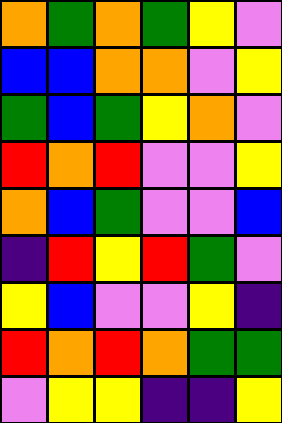[["orange", "green", "orange", "green", "yellow", "violet"], ["blue", "blue", "orange", "orange", "violet", "yellow"], ["green", "blue", "green", "yellow", "orange", "violet"], ["red", "orange", "red", "violet", "violet", "yellow"], ["orange", "blue", "green", "violet", "violet", "blue"], ["indigo", "red", "yellow", "red", "green", "violet"], ["yellow", "blue", "violet", "violet", "yellow", "indigo"], ["red", "orange", "red", "orange", "green", "green"], ["violet", "yellow", "yellow", "indigo", "indigo", "yellow"]]